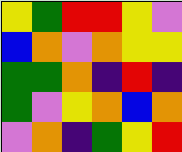[["yellow", "green", "red", "red", "yellow", "violet"], ["blue", "orange", "violet", "orange", "yellow", "yellow"], ["green", "green", "orange", "indigo", "red", "indigo"], ["green", "violet", "yellow", "orange", "blue", "orange"], ["violet", "orange", "indigo", "green", "yellow", "red"]]